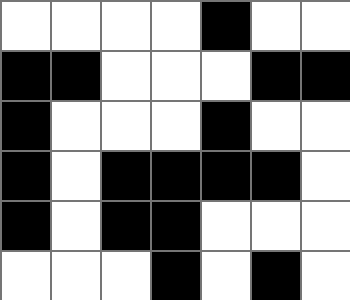[["white", "white", "white", "white", "black", "white", "white"], ["black", "black", "white", "white", "white", "black", "black"], ["black", "white", "white", "white", "black", "white", "white"], ["black", "white", "black", "black", "black", "black", "white"], ["black", "white", "black", "black", "white", "white", "white"], ["white", "white", "white", "black", "white", "black", "white"]]